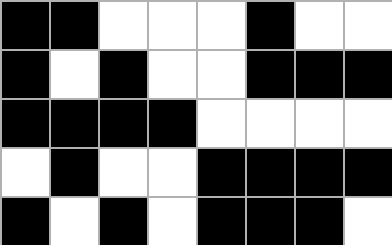[["black", "black", "white", "white", "white", "black", "white", "white"], ["black", "white", "black", "white", "white", "black", "black", "black"], ["black", "black", "black", "black", "white", "white", "white", "white"], ["white", "black", "white", "white", "black", "black", "black", "black"], ["black", "white", "black", "white", "black", "black", "black", "white"]]